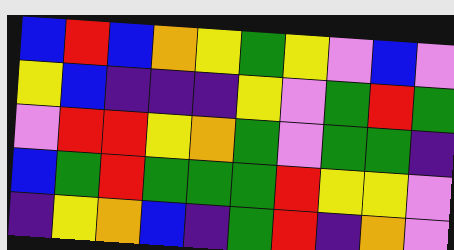[["blue", "red", "blue", "orange", "yellow", "green", "yellow", "violet", "blue", "violet"], ["yellow", "blue", "indigo", "indigo", "indigo", "yellow", "violet", "green", "red", "green"], ["violet", "red", "red", "yellow", "orange", "green", "violet", "green", "green", "indigo"], ["blue", "green", "red", "green", "green", "green", "red", "yellow", "yellow", "violet"], ["indigo", "yellow", "orange", "blue", "indigo", "green", "red", "indigo", "orange", "violet"]]